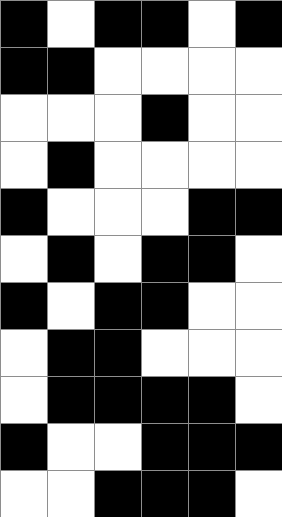[["black", "white", "black", "black", "white", "black"], ["black", "black", "white", "white", "white", "white"], ["white", "white", "white", "black", "white", "white"], ["white", "black", "white", "white", "white", "white"], ["black", "white", "white", "white", "black", "black"], ["white", "black", "white", "black", "black", "white"], ["black", "white", "black", "black", "white", "white"], ["white", "black", "black", "white", "white", "white"], ["white", "black", "black", "black", "black", "white"], ["black", "white", "white", "black", "black", "black"], ["white", "white", "black", "black", "black", "white"]]